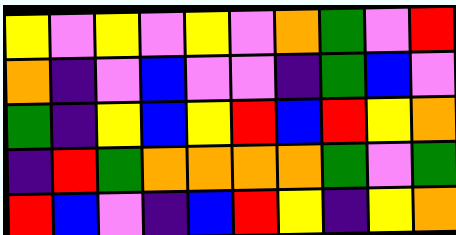[["yellow", "violet", "yellow", "violet", "yellow", "violet", "orange", "green", "violet", "red"], ["orange", "indigo", "violet", "blue", "violet", "violet", "indigo", "green", "blue", "violet"], ["green", "indigo", "yellow", "blue", "yellow", "red", "blue", "red", "yellow", "orange"], ["indigo", "red", "green", "orange", "orange", "orange", "orange", "green", "violet", "green"], ["red", "blue", "violet", "indigo", "blue", "red", "yellow", "indigo", "yellow", "orange"]]